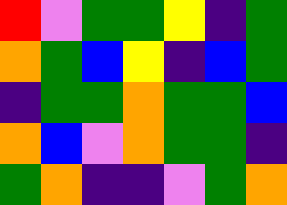[["red", "violet", "green", "green", "yellow", "indigo", "green"], ["orange", "green", "blue", "yellow", "indigo", "blue", "green"], ["indigo", "green", "green", "orange", "green", "green", "blue"], ["orange", "blue", "violet", "orange", "green", "green", "indigo"], ["green", "orange", "indigo", "indigo", "violet", "green", "orange"]]